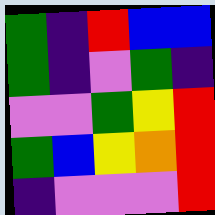[["green", "indigo", "red", "blue", "blue"], ["green", "indigo", "violet", "green", "indigo"], ["violet", "violet", "green", "yellow", "red"], ["green", "blue", "yellow", "orange", "red"], ["indigo", "violet", "violet", "violet", "red"]]